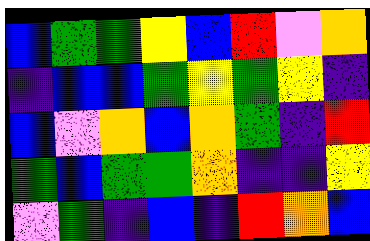[["blue", "green", "green", "yellow", "blue", "red", "violet", "orange"], ["indigo", "blue", "blue", "green", "yellow", "green", "yellow", "indigo"], ["blue", "violet", "orange", "blue", "orange", "green", "indigo", "red"], ["green", "blue", "green", "green", "orange", "indigo", "indigo", "yellow"], ["violet", "green", "indigo", "blue", "indigo", "red", "orange", "blue"]]